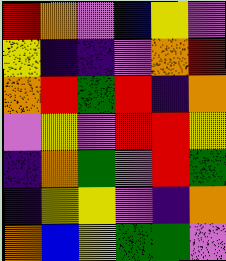[["red", "orange", "violet", "blue", "yellow", "violet"], ["yellow", "indigo", "indigo", "violet", "orange", "red"], ["orange", "red", "green", "red", "indigo", "orange"], ["violet", "yellow", "violet", "red", "red", "yellow"], ["indigo", "orange", "green", "violet", "red", "green"], ["indigo", "yellow", "yellow", "violet", "indigo", "orange"], ["orange", "blue", "yellow", "green", "green", "violet"]]